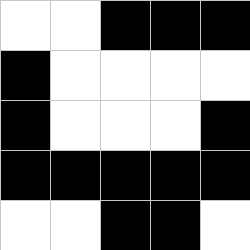[["white", "white", "black", "black", "black"], ["black", "white", "white", "white", "white"], ["black", "white", "white", "white", "black"], ["black", "black", "black", "black", "black"], ["white", "white", "black", "black", "white"]]